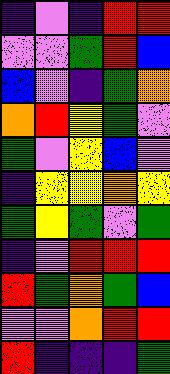[["indigo", "violet", "indigo", "red", "red"], ["violet", "violet", "green", "red", "blue"], ["blue", "violet", "indigo", "green", "orange"], ["orange", "red", "yellow", "green", "violet"], ["green", "violet", "yellow", "blue", "violet"], ["indigo", "yellow", "yellow", "orange", "yellow"], ["green", "yellow", "green", "violet", "green"], ["indigo", "violet", "red", "red", "red"], ["red", "green", "orange", "green", "blue"], ["violet", "violet", "orange", "red", "red"], ["red", "indigo", "indigo", "indigo", "green"]]